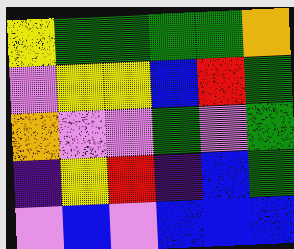[["yellow", "green", "green", "green", "green", "orange"], ["violet", "yellow", "yellow", "blue", "red", "green"], ["orange", "violet", "violet", "green", "violet", "green"], ["indigo", "yellow", "red", "indigo", "blue", "green"], ["violet", "blue", "violet", "blue", "blue", "blue"]]